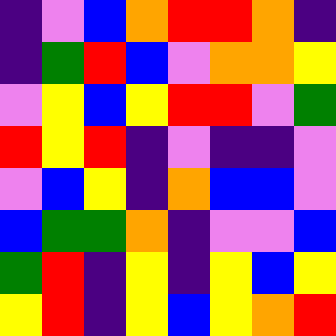[["indigo", "violet", "blue", "orange", "red", "red", "orange", "indigo"], ["indigo", "green", "red", "blue", "violet", "orange", "orange", "yellow"], ["violet", "yellow", "blue", "yellow", "red", "red", "violet", "green"], ["red", "yellow", "red", "indigo", "violet", "indigo", "indigo", "violet"], ["violet", "blue", "yellow", "indigo", "orange", "blue", "blue", "violet"], ["blue", "green", "green", "orange", "indigo", "violet", "violet", "blue"], ["green", "red", "indigo", "yellow", "indigo", "yellow", "blue", "yellow"], ["yellow", "red", "indigo", "yellow", "blue", "yellow", "orange", "red"]]